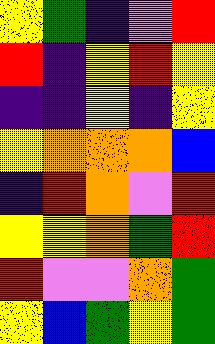[["yellow", "green", "indigo", "violet", "red"], ["red", "indigo", "yellow", "red", "yellow"], ["indigo", "indigo", "yellow", "indigo", "yellow"], ["yellow", "orange", "orange", "orange", "blue"], ["indigo", "red", "orange", "violet", "red"], ["yellow", "yellow", "orange", "green", "red"], ["red", "violet", "violet", "orange", "green"], ["yellow", "blue", "green", "yellow", "green"]]